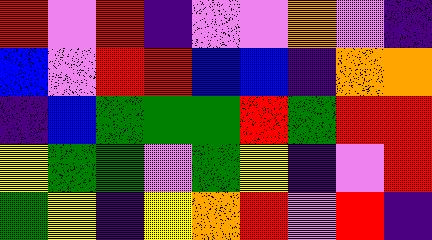[["red", "violet", "red", "indigo", "violet", "violet", "orange", "violet", "indigo"], ["blue", "violet", "red", "red", "blue", "blue", "indigo", "orange", "orange"], ["indigo", "blue", "green", "green", "green", "red", "green", "red", "red"], ["yellow", "green", "green", "violet", "green", "yellow", "indigo", "violet", "red"], ["green", "yellow", "indigo", "yellow", "orange", "red", "violet", "red", "indigo"]]